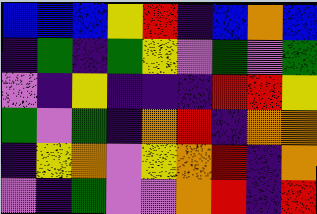[["blue", "blue", "blue", "yellow", "red", "indigo", "blue", "orange", "blue"], ["indigo", "green", "indigo", "green", "yellow", "violet", "green", "violet", "green"], ["violet", "indigo", "yellow", "indigo", "indigo", "indigo", "red", "red", "yellow"], ["green", "violet", "green", "indigo", "orange", "red", "indigo", "orange", "orange"], ["indigo", "yellow", "orange", "violet", "yellow", "orange", "red", "indigo", "orange"], ["violet", "indigo", "green", "violet", "violet", "orange", "red", "indigo", "red"]]